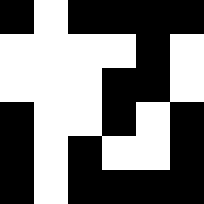[["black", "white", "black", "black", "black", "black"], ["white", "white", "white", "white", "black", "white"], ["white", "white", "white", "black", "black", "white"], ["black", "white", "white", "black", "white", "black"], ["black", "white", "black", "white", "white", "black"], ["black", "white", "black", "black", "black", "black"]]